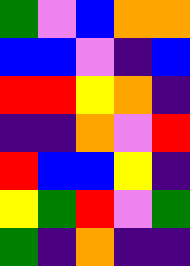[["green", "violet", "blue", "orange", "orange"], ["blue", "blue", "violet", "indigo", "blue"], ["red", "red", "yellow", "orange", "indigo"], ["indigo", "indigo", "orange", "violet", "red"], ["red", "blue", "blue", "yellow", "indigo"], ["yellow", "green", "red", "violet", "green"], ["green", "indigo", "orange", "indigo", "indigo"]]